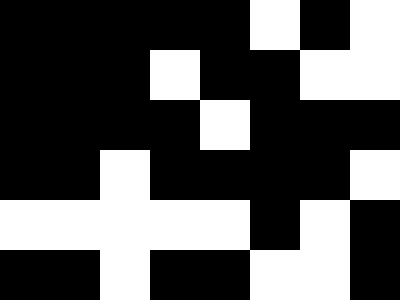[["black", "black", "black", "black", "black", "white", "black", "white"], ["black", "black", "black", "white", "black", "black", "white", "white"], ["black", "black", "black", "black", "white", "black", "black", "black"], ["black", "black", "white", "black", "black", "black", "black", "white"], ["white", "white", "white", "white", "white", "black", "white", "black"], ["black", "black", "white", "black", "black", "white", "white", "black"]]